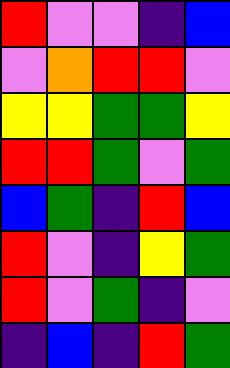[["red", "violet", "violet", "indigo", "blue"], ["violet", "orange", "red", "red", "violet"], ["yellow", "yellow", "green", "green", "yellow"], ["red", "red", "green", "violet", "green"], ["blue", "green", "indigo", "red", "blue"], ["red", "violet", "indigo", "yellow", "green"], ["red", "violet", "green", "indigo", "violet"], ["indigo", "blue", "indigo", "red", "green"]]